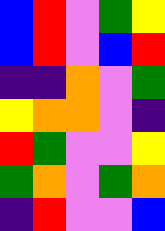[["blue", "red", "violet", "green", "yellow"], ["blue", "red", "violet", "blue", "red"], ["indigo", "indigo", "orange", "violet", "green"], ["yellow", "orange", "orange", "violet", "indigo"], ["red", "green", "violet", "violet", "yellow"], ["green", "orange", "violet", "green", "orange"], ["indigo", "red", "violet", "violet", "blue"]]